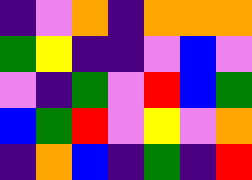[["indigo", "violet", "orange", "indigo", "orange", "orange", "orange"], ["green", "yellow", "indigo", "indigo", "violet", "blue", "violet"], ["violet", "indigo", "green", "violet", "red", "blue", "green"], ["blue", "green", "red", "violet", "yellow", "violet", "orange"], ["indigo", "orange", "blue", "indigo", "green", "indigo", "red"]]